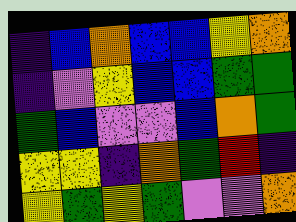[["indigo", "blue", "orange", "blue", "blue", "yellow", "orange"], ["indigo", "violet", "yellow", "blue", "blue", "green", "green"], ["green", "blue", "violet", "violet", "blue", "orange", "green"], ["yellow", "yellow", "indigo", "orange", "green", "red", "indigo"], ["yellow", "green", "yellow", "green", "violet", "violet", "orange"]]